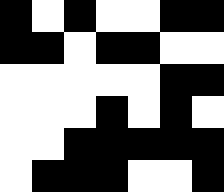[["black", "white", "black", "white", "white", "black", "black"], ["black", "black", "white", "black", "black", "white", "white"], ["white", "white", "white", "white", "white", "black", "black"], ["white", "white", "white", "black", "white", "black", "white"], ["white", "white", "black", "black", "black", "black", "black"], ["white", "black", "black", "black", "white", "white", "black"]]